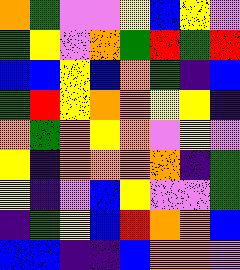[["orange", "green", "violet", "violet", "yellow", "blue", "yellow", "violet"], ["green", "yellow", "violet", "orange", "green", "red", "green", "red"], ["blue", "blue", "yellow", "blue", "orange", "green", "indigo", "blue"], ["green", "red", "yellow", "orange", "orange", "yellow", "yellow", "indigo"], ["orange", "green", "orange", "yellow", "orange", "violet", "yellow", "violet"], ["yellow", "indigo", "orange", "orange", "orange", "orange", "indigo", "green"], ["yellow", "indigo", "violet", "blue", "yellow", "violet", "violet", "green"], ["indigo", "green", "yellow", "blue", "red", "orange", "orange", "blue"], ["blue", "blue", "indigo", "indigo", "blue", "orange", "orange", "violet"]]